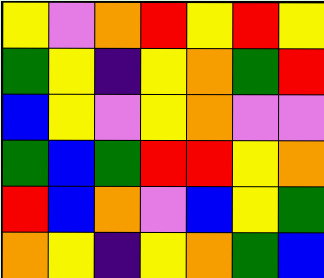[["yellow", "violet", "orange", "red", "yellow", "red", "yellow"], ["green", "yellow", "indigo", "yellow", "orange", "green", "red"], ["blue", "yellow", "violet", "yellow", "orange", "violet", "violet"], ["green", "blue", "green", "red", "red", "yellow", "orange"], ["red", "blue", "orange", "violet", "blue", "yellow", "green"], ["orange", "yellow", "indigo", "yellow", "orange", "green", "blue"]]